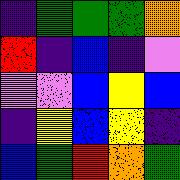[["indigo", "green", "green", "green", "orange"], ["red", "indigo", "blue", "indigo", "violet"], ["violet", "violet", "blue", "yellow", "blue"], ["indigo", "yellow", "blue", "yellow", "indigo"], ["blue", "green", "red", "orange", "green"]]